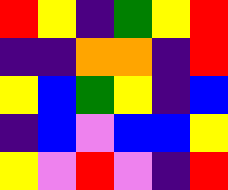[["red", "yellow", "indigo", "green", "yellow", "red"], ["indigo", "indigo", "orange", "orange", "indigo", "red"], ["yellow", "blue", "green", "yellow", "indigo", "blue"], ["indigo", "blue", "violet", "blue", "blue", "yellow"], ["yellow", "violet", "red", "violet", "indigo", "red"]]